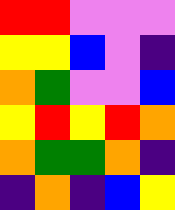[["red", "red", "violet", "violet", "violet"], ["yellow", "yellow", "blue", "violet", "indigo"], ["orange", "green", "violet", "violet", "blue"], ["yellow", "red", "yellow", "red", "orange"], ["orange", "green", "green", "orange", "indigo"], ["indigo", "orange", "indigo", "blue", "yellow"]]